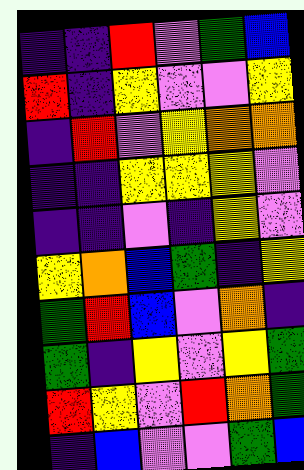[["indigo", "indigo", "red", "violet", "green", "blue"], ["red", "indigo", "yellow", "violet", "violet", "yellow"], ["indigo", "red", "violet", "yellow", "orange", "orange"], ["indigo", "indigo", "yellow", "yellow", "yellow", "violet"], ["indigo", "indigo", "violet", "indigo", "yellow", "violet"], ["yellow", "orange", "blue", "green", "indigo", "yellow"], ["green", "red", "blue", "violet", "orange", "indigo"], ["green", "indigo", "yellow", "violet", "yellow", "green"], ["red", "yellow", "violet", "red", "orange", "green"], ["indigo", "blue", "violet", "violet", "green", "blue"]]